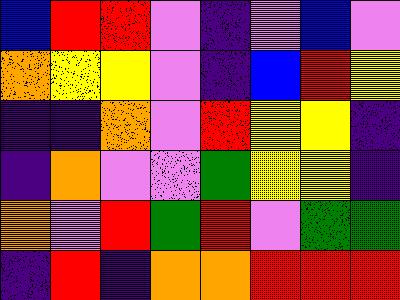[["blue", "red", "red", "violet", "indigo", "violet", "blue", "violet"], ["orange", "yellow", "yellow", "violet", "indigo", "blue", "red", "yellow"], ["indigo", "indigo", "orange", "violet", "red", "yellow", "yellow", "indigo"], ["indigo", "orange", "violet", "violet", "green", "yellow", "yellow", "indigo"], ["orange", "violet", "red", "green", "red", "violet", "green", "green"], ["indigo", "red", "indigo", "orange", "orange", "red", "red", "red"]]